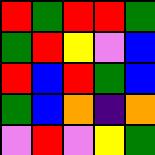[["red", "green", "red", "red", "green"], ["green", "red", "yellow", "violet", "blue"], ["red", "blue", "red", "green", "blue"], ["green", "blue", "orange", "indigo", "orange"], ["violet", "red", "violet", "yellow", "green"]]